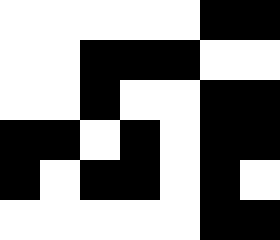[["white", "white", "white", "white", "white", "black", "black"], ["white", "white", "black", "black", "black", "white", "white"], ["white", "white", "black", "white", "white", "black", "black"], ["black", "black", "white", "black", "white", "black", "black"], ["black", "white", "black", "black", "white", "black", "white"], ["white", "white", "white", "white", "white", "black", "black"]]